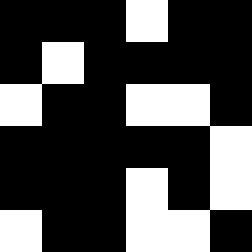[["black", "black", "black", "white", "black", "black"], ["black", "white", "black", "black", "black", "black"], ["white", "black", "black", "white", "white", "black"], ["black", "black", "black", "black", "black", "white"], ["black", "black", "black", "white", "black", "white"], ["white", "black", "black", "white", "white", "black"]]